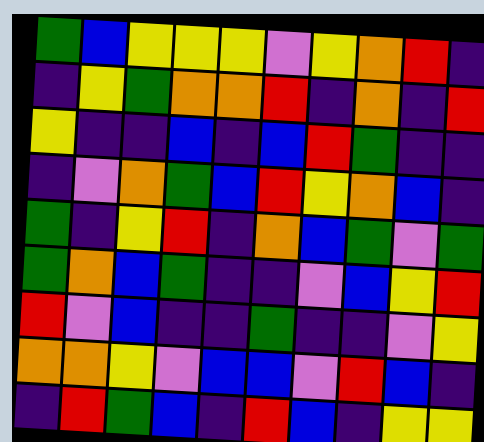[["green", "blue", "yellow", "yellow", "yellow", "violet", "yellow", "orange", "red", "indigo"], ["indigo", "yellow", "green", "orange", "orange", "red", "indigo", "orange", "indigo", "red"], ["yellow", "indigo", "indigo", "blue", "indigo", "blue", "red", "green", "indigo", "indigo"], ["indigo", "violet", "orange", "green", "blue", "red", "yellow", "orange", "blue", "indigo"], ["green", "indigo", "yellow", "red", "indigo", "orange", "blue", "green", "violet", "green"], ["green", "orange", "blue", "green", "indigo", "indigo", "violet", "blue", "yellow", "red"], ["red", "violet", "blue", "indigo", "indigo", "green", "indigo", "indigo", "violet", "yellow"], ["orange", "orange", "yellow", "violet", "blue", "blue", "violet", "red", "blue", "indigo"], ["indigo", "red", "green", "blue", "indigo", "red", "blue", "indigo", "yellow", "yellow"]]